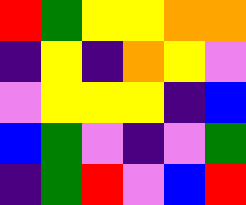[["red", "green", "yellow", "yellow", "orange", "orange"], ["indigo", "yellow", "indigo", "orange", "yellow", "violet"], ["violet", "yellow", "yellow", "yellow", "indigo", "blue"], ["blue", "green", "violet", "indigo", "violet", "green"], ["indigo", "green", "red", "violet", "blue", "red"]]